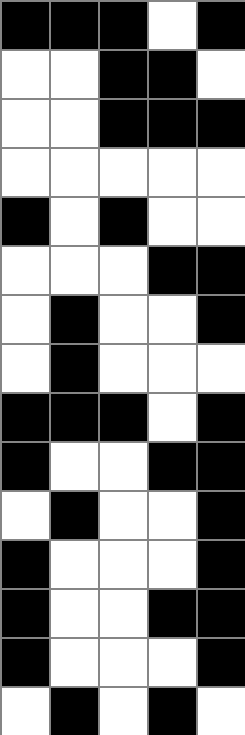[["black", "black", "black", "white", "black"], ["white", "white", "black", "black", "white"], ["white", "white", "black", "black", "black"], ["white", "white", "white", "white", "white"], ["black", "white", "black", "white", "white"], ["white", "white", "white", "black", "black"], ["white", "black", "white", "white", "black"], ["white", "black", "white", "white", "white"], ["black", "black", "black", "white", "black"], ["black", "white", "white", "black", "black"], ["white", "black", "white", "white", "black"], ["black", "white", "white", "white", "black"], ["black", "white", "white", "black", "black"], ["black", "white", "white", "white", "black"], ["white", "black", "white", "black", "white"]]